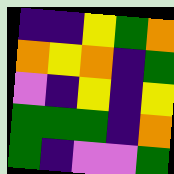[["indigo", "indigo", "yellow", "green", "orange"], ["orange", "yellow", "orange", "indigo", "green"], ["violet", "indigo", "yellow", "indigo", "yellow"], ["green", "green", "green", "indigo", "orange"], ["green", "indigo", "violet", "violet", "green"]]